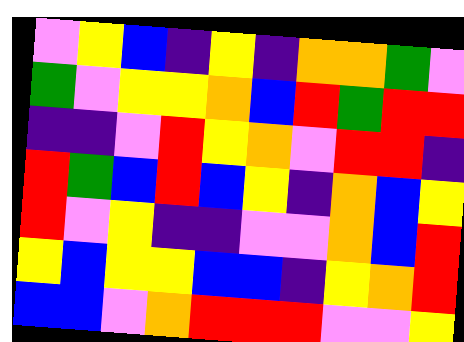[["violet", "yellow", "blue", "indigo", "yellow", "indigo", "orange", "orange", "green", "violet"], ["green", "violet", "yellow", "yellow", "orange", "blue", "red", "green", "red", "red"], ["indigo", "indigo", "violet", "red", "yellow", "orange", "violet", "red", "red", "indigo"], ["red", "green", "blue", "red", "blue", "yellow", "indigo", "orange", "blue", "yellow"], ["red", "violet", "yellow", "indigo", "indigo", "violet", "violet", "orange", "blue", "red"], ["yellow", "blue", "yellow", "yellow", "blue", "blue", "indigo", "yellow", "orange", "red"], ["blue", "blue", "violet", "orange", "red", "red", "red", "violet", "violet", "yellow"]]